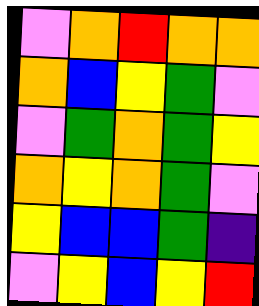[["violet", "orange", "red", "orange", "orange"], ["orange", "blue", "yellow", "green", "violet"], ["violet", "green", "orange", "green", "yellow"], ["orange", "yellow", "orange", "green", "violet"], ["yellow", "blue", "blue", "green", "indigo"], ["violet", "yellow", "blue", "yellow", "red"]]